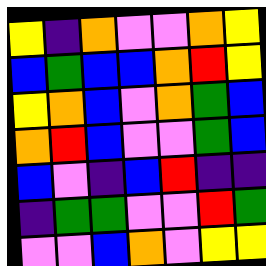[["yellow", "indigo", "orange", "violet", "violet", "orange", "yellow"], ["blue", "green", "blue", "blue", "orange", "red", "yellow"], ["yellow", "orange", "blue", "violet", "orange", "green", "blue"], ["orange", "red", "blue", "violet", "violet", "green", "blue"], ["blue", "violet", "indigo", "blue", "red", "indigo", "indigo"], ["indigo", "green", "green", "violet", "violet", "red", "green"], ["violet", "violet", "blue", "orange", "violet", "yellow", "yellow"]]